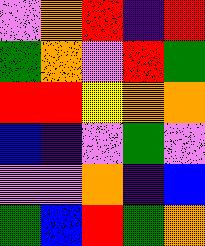[["violet", "orange", "red", "indigo", "red"], ["green", "orange", "violet", "red", "green"], ["red", "red", "yellow", "orange", "orange"], ["blue", "indigo", "violet", "green", "violet"], ["violet", "violet", "orange", "indigo", "blue"], ["green", "blue", "red", "green", "orange"]]